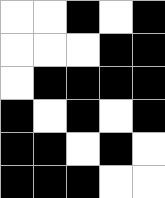[["white", "white", "black", "white", "black"], ["white", "white", "white", "black", "black"], ["white", "black", "black", "black", "black"], ["black", "white", "black", "white", "black"], ["black", "black", "white", "black", "white"], ["black", "black", "black", "white", "white"]]